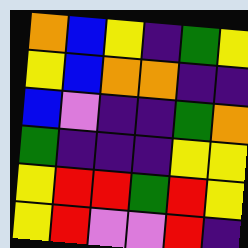[["orange", "blue", "yellow", "indigo", "green", "yellow"], ["yellow", "blue", "orange", "orange", "indigo", "indigo"], ["blue", "violet", "indigo", "indigo", "green", "orange"], ["green", "indigo", "indigo", "indigo", "yellow", "yellow"], ["yellow", "red", "red", "green", "red", "yellow"], ["yellow", "red", "violet", "violet", "red", "indigo"]]